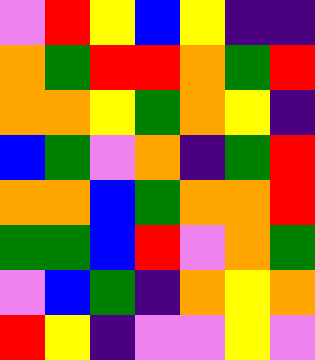[["violet", "red", "yellow", "blue", "yellow", "indigo", "indigo"], ["orange", "green", "red", "red", "orange", "green", "red"], ["orange", "orange", "yellow", "green", "orange", "yellow", "indigo"], ["blue", "green", "violet", "orange", "indigo", "green", "red"], ["orange", "orange", "blue", "green", "orange", "orange", "red"], ["green", "green", "blue", "red", "violet", "orange", "green"], ["violet", "blue", "green", "indigo", "orange", "yellow", "orange"], ["red", "yellow", "indigo", "violet", "violet", "yellow", "violet"]]